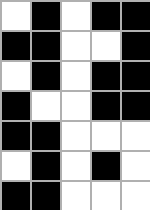[["white", "black", "white", "black", "black"], ["black", "black", "white", "white", "black"], ["white", "black", "white", "black", "black"], ["black", "white", "white", "black", "black"], ["black", "black", "white", "white", "white"], ["white", "black", "white", "black", "white"], ["black", "black", "white", "white", "white"]]